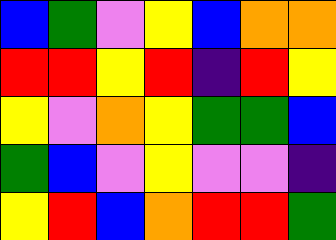[["blue", "green", "violet", "yellow", "blue", "orange", "orange"], ["red", "red", "yellow", "red", "indigo", "red", "yellow"], ["yellow", "violet", "orange", "yellow", "green", "green", "blue"], ["green", "blue", "violet", "yellow", "violet", "violet", "indigo"], ["yellow", "red", "blue", "orange", "red", "red", "green"]]